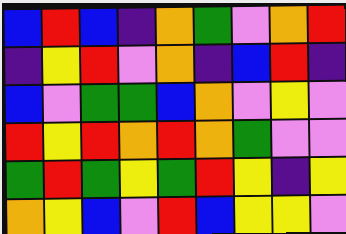[["blue", "red", "blue", "indigo", "orange", "green", "violet", "orange", "red"], ["indigo", "yellow", "red", "violet", "orange", "indigo", "blue", "red", "indigo"], ["blue", "violet", "green", "green", "blue", "orange", "violet", "yellow", "violet"], ["red", "yellow", "red", "orange", "red", "orange", "green", "violet", "violet"], ["green", "red", "green", "yellow", "green", "red", "yellow", "indigo", "yellow"], ["orange", "yellow", "blue", "violet", "red", "blue", "yellow", "yellow", "violet"]]